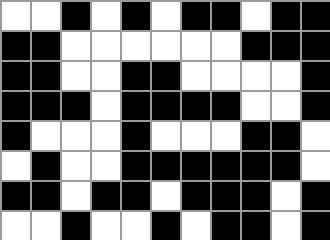[["white", "white", "black", "white", "black", "white", "black", "black", "white", "black", "black"], ["black", "black", "white", "white", "white", "white", "white", "white", "black", "black", "black"], ["black", "black", "white", "white", "black", "black", "white", "white", "white", "white", "black"], ["black", "black", "black", "white", "black", "black", "black", "black", "white", "white", "black"], ["black", "white", "white", "white", "black", "white", "white", "white", "black", "black", "white"], ["white", "black", "white", "white", "black", "black", "black", "black", "black", "black", "white"], ["black", "black", "white", "black", "black", "white", "black", "black", "black", "white", "black"], ["white", "white", "black", "white", "white", "black", "white", "black", "black", "white", "black"]]